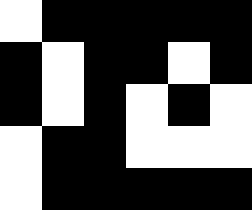[["white", "black", "black", "black", "black", "black"], ["black", "white", "black", "black", "white", "black"], ["black", "white", "black", "white", "black", "white"], ["white", "black", "black", "white", "white", "white"], ["white", "black", "black", "black", "black", "black"]]